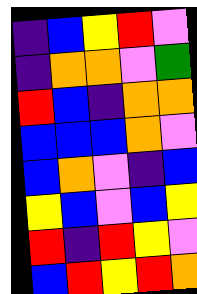[["indigo", "blue", "yellow", "red", "violet"], ["indigo", "orange", "orange", "violet", "green"], ["red", "blue", "indigo", "orange", "orange"], ["blue", "blue", "blue", "orange", "violet"], ["blue", "orange", "violet", "indigo", "blue"], ["yellow", "blue", "violet", "blue", "yellow"], ["red", "indigo", "red", "yellow", "violet"], ["blue", "red", "yellow", "red", "orange"]]